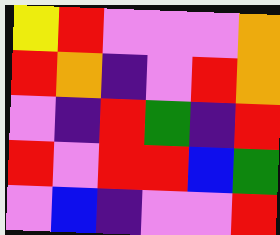[["yellow", "red", "violet", "violet", "violet", "orange"], ["red", "orange", "indigo", "violet", "red", "orange"], ["violet", "indigo", "red", "green", "indigo", "red"], ["red", "violet", "red", "red", "blue", "green"], ["violet", "blue", "indigo", "violet", "violet", "red"]]